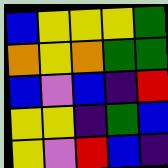[["blue", "yellow", "yellow", "yellow", "green"], ["orange", "yellow", "orange", "green", "green"], ["blue", "violet", "blue", "indigo", "red"], ["yellow", "yellow", "indigo", "green", "blue"], ["yellow", "violet", "red", "blue", "indigo"]]